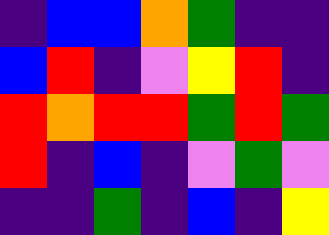[["indigo", "blue", "blue", "orange", "green", "indigo", "indigo"], ["blue", "red", "indigo", "violet", "yellow", "red", "indigo"], ["red", "orange", "red", "red", "green", "red", "green"], ["red", "indigo", "blue", "indigo", "violet", "green", "violet"], ["indigo", "indigo", "green", "indigo", "blue", "indigo", "yellow"]]